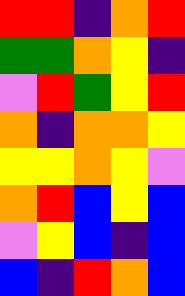[["red", "red", "indigo", "orange", "red"], ["green", "green", "orange", "yellow", "indigo"], ["violet", "red", "green", "yellow", "red"], ["orange", "indigo", "orange", "orange", "yellow"], ["yellow", "yellow", "orange", "yellow", "violet"], ["orange", "red", "blue", "yellow", "blue"], ["violet", "yellow", "blue", "indigo", "blue"], ["blue", "indigo", "red", "orange", "blue"]]